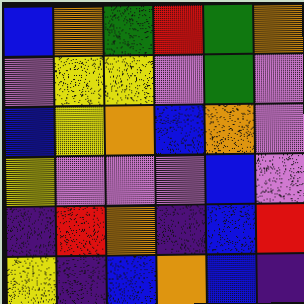[["blue", "orange", "green", "red", "green", "orange"], ["violet", "yellow", "yellow", "violet", "green", "violet"], ["blue", "yellow", "orange", "blue", "orange", "violet"], ["yellow", "violet", "violet", "violet", "blue", "violet"], ["indigo", "red", "orange", "indigo", "blue", "red"], ["yellow", "indigo", "blue", "orange", "blue", "indigo"]]